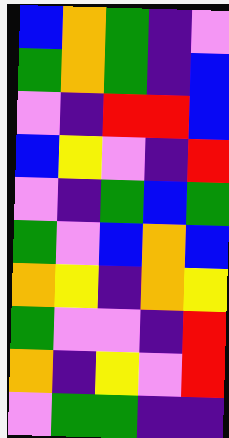[["blue", "orange", "green", "indigo", "violet"], ["green", "orange", "green", "indigo", "blue"], ["violet", "indigo", "red", "red", "blue"], ["blue", "yellow", "violet", "indigo", "red"], ["violet", "indigo", "green", "blue", "green"], ["green", "violet", "blue", "orange", "blue"], ["orange", "yellow", "indigo", "orange", "yellow"], ["green", "violet", "violet", "indigo", "red"], ["orange", "indigo", "yellow", "violet", "red"], ["violet", "green", "green", "indigo", "indigo"]]